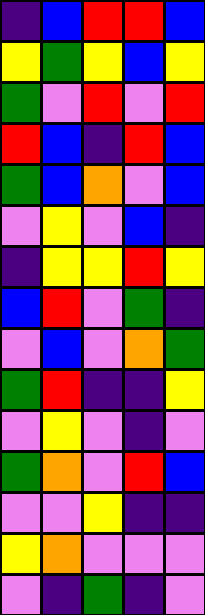[["indigo", "blue", "red", "red", "blue"], ["yellow", "green", "yellow", "blue", "yellow"], ["green", "violet", "red", "violet", "red"], ["red", "blue", "indigo", "red", "blue"], ["green", "blue", "orange", "violet", "blue"], ["violet", "yellow", "violet", "blue", "indigo"], ["indigo", "yellow", "yellow", "red", "yellow"], ["blue", "red", "violet", "green", "indigo"], ["violet", "blue", "violet", "orange", "green"], ["green", "red", "indigo", "indigo", "yellow"], ["violet", "yellow", "violet", "indigo", "violet"], ["green", "orange", "violet", "red", "blue"], ["violet", "violet", "yellow", "indigo", "indigo"], ["yellow", "orange", "violet", "violet", "violet"], ["violet", "indigo", "green", "indigo", "violet"]]